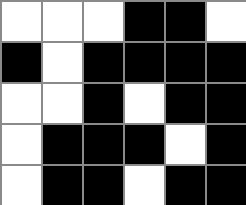[["white", "white", "white", "black", "black", "white"], ["black", "white", "black", "black", "black", "black"], ["white", "white", "black", "white", "black", "black"], ["white", "black", "black", "black", "white", "black"], ["white", "black", "black", "white", "black", "black"]]